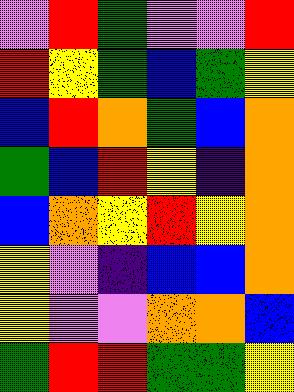[["violet", "red", "green", "violet", "violet", "red"], ["red", "yellow", "green", "blue", "green", "yellow"], ["blue", "red", "orange", "green", "blue", "orange"], ["green", "blue", "red", "yellow", "indigo", "orange"], ["blue", "orange", "yellow", "red", "yellow", "orange"], ["yellow", "violet", "indigo", "blue", "blue", "orange"], ["yellow", "violet", "violet", "orange", "orange", "blue"], ["green", "red", "red", "green", "green", "yellow"]]